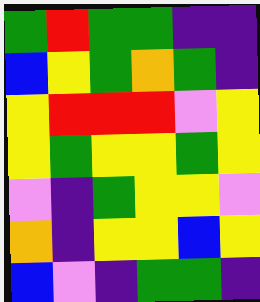[["green", "red", "green", "green", "indigo", "indigo"], ["blue", "yellow", "green", "orange", "green", "indigo"], ["yellow", "red", "red", "red", "violet", "yellow"], ["yellow", "green", "yellow", "yellow", "green", "yellow"], ["violet", "indigo", "green", "yellow", "yellow", "violet"], ["orange", "indigo", "yellow", "yellow", "blue", "yellow"], ["blue", "violet", "indigo", "green", "green", "indigo"]]